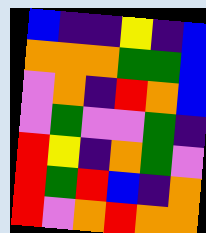[["blue", "indigo", "indigo", "yellow", "indigo", "blue"], ["orange", "orange", "orange", "green", "green", "blue"], ["violet", "orange", "indigo", "red", "orange", "blue"], ["violet", "green", "violet", "violet", "green", "indigo"], ["red", "yellow", "indigo", "orange", "green", "violet"], ["red", "green", "red", "blue", "indigo", "orange"], ["red", "violet", "orange", "red", "orange", "orange"]]